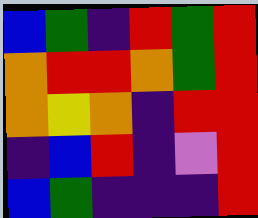[["blue", "green", "indigo", "red", "green", "red"], ["orange", "red", "red", "orange", "green", "red"], ["orange", "yellow", "orange", "indigo", "red", "red"], ["indigo", "blue", "red", "indigo", "violet", "red"], ["blue", "green", "indigo", "indigo", "indigo", "red"]]